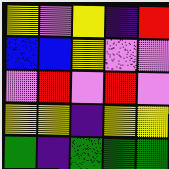[["yellow", "violet", "yellow", "indigo", "red"], ["blue", "blue", "yellow", "violet", "violet"], ["violet", "red", "violet", "red", "violet"], ["yellow", "yellow", "indigo", "yellow", "yellow"], ["green", "indigo", "green", "green", "green"]]